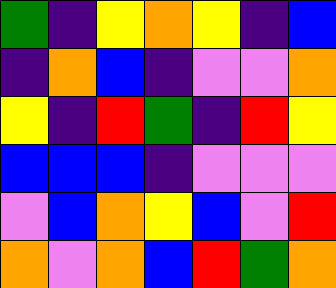[["green", "indigo", "yellow", "orange", "yellow", "indigo", "blue"], ["indigo", "orange", "blue", "indigo", "violet", "violet", "orange"], ["yellow", "indigo", "red", "green", "indigo", "red", "yellow"], ["blue", "blue", "blue", "indigo", "violet", "violet", "violet"], ["violet", "blue", "orange", "yellow", "blue", "violet", "red"], ["orange", "violet", "orange", "blue", "red", "green", "orange"]]